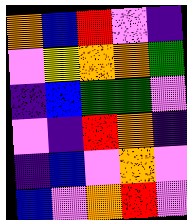[["orange", "blue", "red", "violet", "indigo"], ["violet", "yellow", "orange", "orange", "green"], ["indigo", "blue", "green", "green", "violet"], ["violet", "indigo", "red", "orange", "indigo"], ["indigo", "blue", "violet", "orange", "violet"], ["blue", "violet", "orange", "red", "violet"]]